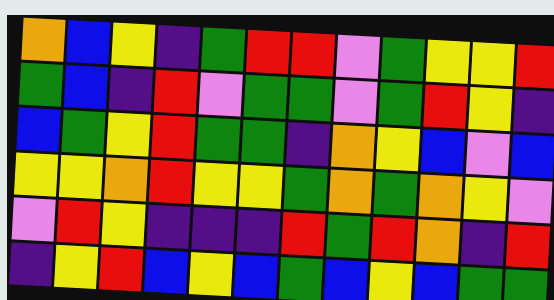[["orange", "blue", "yellow", "indigo", "green", "red", "red", "violet", "green", "yellow", "yellow", "red"], ["green", "blue", "indigo", "red", "violet", "green", "green", "violet", "green", "red", "yellow", "indigo"], ["blue", "green", "yellow", "red", "green", "green", "indigo", "orange", "yellow", "blue", "violet", "blue"], ["yellow", "yellow", "orange", "red", "yellow", "yellow", "green", "orange", "green", "orange", "yellow", "violet"], ["violet", "red", "yellow", "indigo", "indigo", "indigo", "red", "green", "red", "orange", "indigo", "red"], ["indigo", "yellow", "red", "blue", "yellow", "blue", "green", "blue", "yellow", "blue", "green", "green"]]